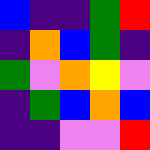[["blue", "indigo", "indigo", "green", "red"], ["indigo", "orange", "blue", "green", "indigo"], ["green", "violet", "orange", "yellow", "violet"], ["indigo", "green", "blue", "orange", "blue"], ["indigo", "indigo", "violet", "violet", "red"]]